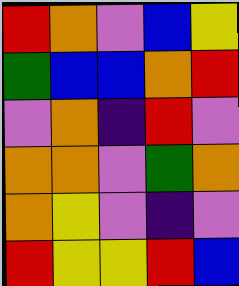[["red", "orange", "violet", "blue", "yellow"], ["green", "blue", "blue", "orange", "red"], ["violet", "orange", "indigo", "red", "violet"], ["orange", "orange", "violet", "green", "orange"], ["orange", "yellow", "violet", "indigo", "violet"], ["red", "yellow", "yellow", "red", "blue"]]